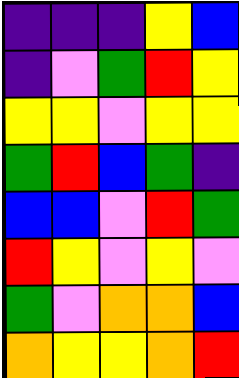[["indigo", "indigo", "indigo", "yellow", "blue"], ["indigo", "violet", "green", "red", "yellow"], ["yellow", "yellow", "violet", "yellow", "yellow"], ["green", "red", "blue", "green", "indigo"], ["blue", "blue", "violet", "red", "green"], ["red", "yellow", "violet", "yellow", "violet"], ["green", "violet", "orange", "orange", "blue"], ["orange", "yellow", "yellow", "orange", "red"]]